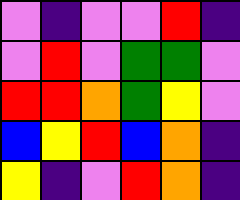[["violet", "indigo", "violet", "violet", "red", "indigo"], ["violet", "red", "violet", "green", "green", "violet"], ["red", "red", "orange", "green", "yellow", "violet"], ["blue", "yellow", "red", "blue", "orange", "indigo"], ["yellow", "indigo", "violet", "red", "orange", "indigo"]]